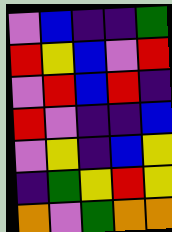[["violet", "blue", "indigo", "indigo", "green"], ["red", "yellow", "blue", "violet", "red"], ["violet", "red", "blue", "red", "indigo"], ["red", "violet", "indigo", "indigo", "blue"], ["violet", "yellow", "indigo", "blue", "yellow"], ["indigo", "green", "yellow", "red", "yellow"], ["orange", "violet", "green", "orange", "orange"]]